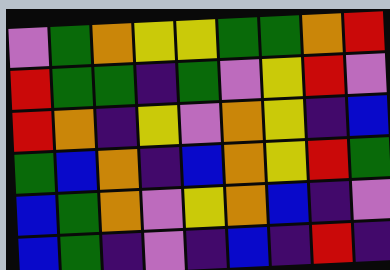[["violet", "green", "orange", "yellow", "yellow", "green", "green", "orange", "red"], ["red", "green", "green", "indigo", "green", "violet", "yellow", "red", "violet"], ["red", "orange", "indigo", "yellow", "violet", "orange", "yellow", "indigo", "blue"], ["green", "blue", "orange", "indigo", "blue", "orange", "yellow", "red", "green"], ["blue", "green", "orange", "violet", "yellow", "orange", "blue", "indigo", "violet"], ["blue", "green", "indigo", "violet", "indigo", "blue", "indigo", "red", "indigo"]]